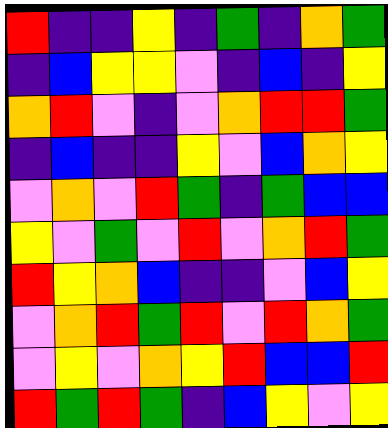[["red", "indigo", "indigo", "yellow", "indigo", "green", "indigo", "orange", "green"], ["indigo", "blue", "yellow", "yellow", "violet", "indigo", "blue", "indigo", "yellow"], ["orange", "red", "violet", "indigo", "violet", "orange", "red", "red", "green"], ["indigo", "blue", "indigo", "indigo", "yellow", "violet", "blue", "orange", "yellow"], ["violet", "orange", "violet", "red", "green", "indigo", "green", "blue", "blue"], ["yellow", "violet", "green", "violet", "red", "violet", "orange", "red", "green"], ["red", "yellow", "orange", "blue", "indigo", "indigo", "violet", "blue", "yellow"], ["violet", "orange", "red", "green", "red", "violet", "red", "orange", "green"], ["violet", "yellow", "violet", "orange", "yellow", "red", "blue", "blue", "red"], ["red", "green", "red", "green", "indigo", "blue", "yellow", "violet", "yellow"]]